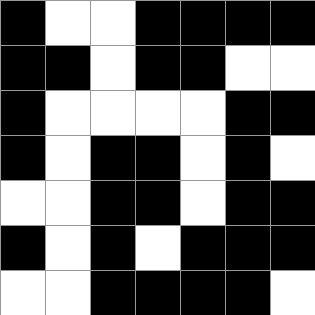[["black", "white", "white", "black", "black", "black", "black"], ["black", "black", "white", "black", "black", "white", "white"], ["black", "white", "white", "white", "white", "black", "black"], ["black", "white", "black", "black", "white", "black", "white"], ["white", "white", "black", "black", "white", "black", "black"], ["black", "white", "black", "white", "black", "black", "black"], ["white", "white", "black", "black", "black", "black", "white"]]